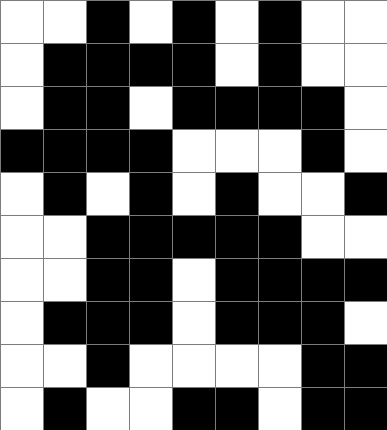[["white", "white", "black", "white", "black", "white", "black", "white", "white"], ["white", "black", "black", "black", "black", "white", "black", "white", "white"], ["white", "black", "black", "white", "black", "black", "black", "black", "white"], ["black", "black", "black", "black", "white", "white", "white", "black", "white"], ["white", "black", "white", "black", "white", "black", "white", "white", "black"], ["white", "white", "black", "black", "black", "black", "black", "white", "white"], ["white", "white", "black", "black", "white", "black", "black", "black", "black"], ["white", "black", "black", "black", "white", "black", "black", "black", "white"], ["white", "white", "black", "white", "white", "white", "white", "black", "black"], ["white", "black", "white", "white", "black", "black", "white", "black", "black"]]